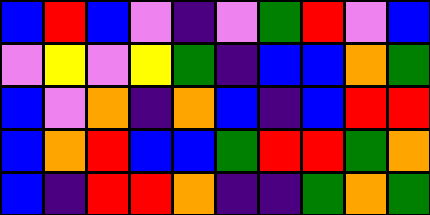[["blue", "red", "blue", "violet", "indigo", "violet", "green", "red", "violet", "blue"], ["violet", "yellow", "violet", "yellow", "green", "indigo", "blue", "blue", "orange", "green"], ["blue", "violet", "orange", "indigo", "orange", "blue", "indigo", "blue", "red", "red"], ["blue", "orange", "red", "blue", "blue", "green", "red", "red", "green", "orange"], ["blue", "indigo", "red", "red", "orange", "indigo", "indigo", "green", "orange", "green"]]